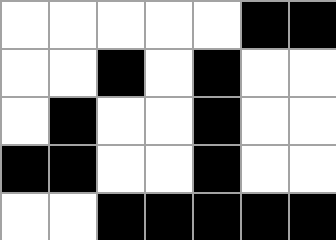[["white", "white", "white", "white", "white", "black", "black"], ["white", "white", "black", "white", "black", "white", "white"], ["white", "black", "white", "white", "black", "white", "white"], ["black", "black", "white", "white", "black", "white", "white"], ["white", "white", "black", "black", "black", "black", "black"]]